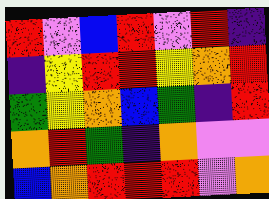[["red", "violet", "blue", "red", "violet", "red", "indigo"], ["indigo", "yellow", "red", "red", "yellow", "orange", "red"], ["green", "yellow", "orange", "blue", "green", "indigo", "red"], ["orange", "red", "green", "indigo", "orange", "violet", "violet"], ["blue", "orange", "red", "red", "red", "violet", "orange"]]